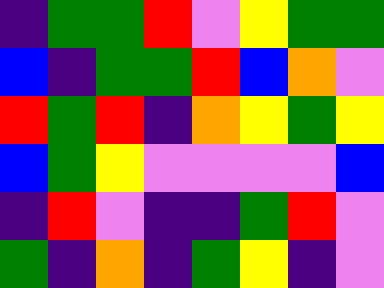[["indigo", "green", "green", "red", "violet", "yellow", "green", "green"], ["blue", "indigo", "green", "green", "red", "blue", "orange", "violet"], ["red", "green", "red", "indigo", "orange", "yellow", "green", "yellow"], ["blue", "green", "yellow", "violet", "violet", "violet", "violet", "blue"], ["indigo", "red", "violet", "indigo", "indigo", "green", "red", "violet"], ["green", "indigo", "orange", "indigo", "green", "yellow", "indigo", "violet"]]